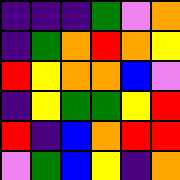[["indigo", "indigo", "indigo", "green", "violet", "orange"], ["indigo", "green", "orange", "red", "orange", "yellow"], ["red", "yellow", "orange", "orange", "blue", "violet"], ["indigo", "yellow", "green", "green", "yellow", "red"], ["red", "indigo", "blue", "orange", "red", "red"], ["violet", "green", "blue", "yellow", "indigo", "orange"]]